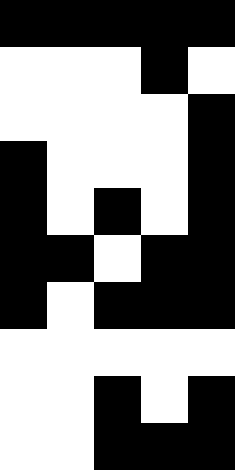[["black", "black", "black", "black", "black"], ["white", "white", "white", "black", "white"], ["white", "white", "white", "white", "black"], ["black", "white", "white", "white", "black"], ["black", "white", "black", "white", "black"], ["black", "black", "white", "black", "black"], ["black", "white", "black", "black", "black"], ["white", "white", "white", "white", "white"], ["white", "white", "black", "white", "black"], ["white", "white", "black", "black", "black"]]